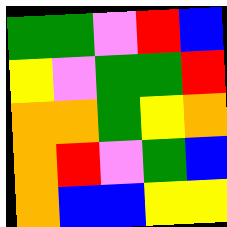[["green", "green", "violet", "red", "blue"], ["yellow", "violet", "green", "green", "red"], ["orange", "orange", "green", "yellow", "orange"], ["orange", "red", "violet", "green", "blue"], ["orange", "blue", "blue", "yellow", "yellow"]]